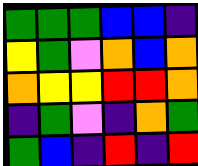[["green", "green", "green", "blue", "blue", "indigo"], ["yellow", "green", "violet", "orange", "blue", "orange"], ["orange", "yellow", "yellow", "red", "red", "orange"], ["indigo", "green", "violet", "indigo", "orange", "green"], ["green", "blue", "indigo", "red", "indigo", "red"]]